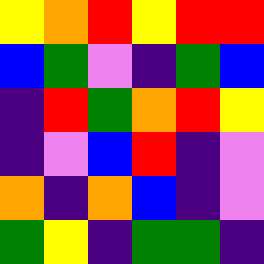[["yellow", "orange", "red", "yellow", "red", "red"], ["blue", "green", "violet", "indigo", "green", "blue"], ["indigo", "red", "green", "orange", "red", "yellow"], ["indigo", "violet", "blue", "red", "indigo", "violet"], ["orange", "indigo", "orange", "blue", "indigo", "violet"], ["green", "yellow", "indigo", "green", "green", "indigo"]]